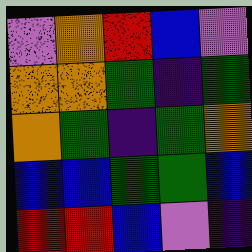[["violet", "orange", "red", "blue", "violet"], ["orange", "orange", "green", "indigo", "green"], ["orange", "green", "indigo", "green", "orange"], ["blue", "blue", "green", "green", "blue"], ["red", "red", "blue", "violet", "indigo"]]